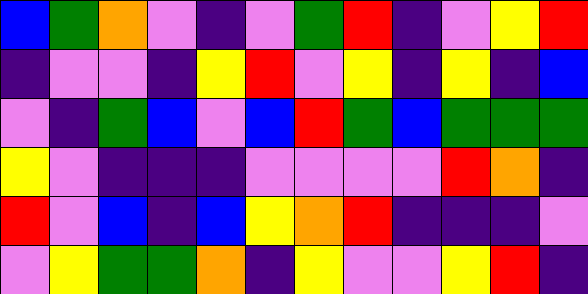[["blue", "green", "orange", "violet", "indigo", "violet", "green", "red", "indigo", "violet", "yellow", "red"], ["indigo", "violet", "violet", "indigo", "yellow", "red", "violet", "yellow", "indigo", "yellow", "indigo", "blue"], ["violet", "indigo", "green", "blue", "violet", "blue", "red", "green", "blue", "green", "green", "green"], ["yellow", "violet", "indigo", "indigo", "indigo", "violet", "violet", "violet", "violet", "red", "orange", "indigo"], ["red", "violet", "blue", "indigo", "blue", "yellow", "orange", "red", "indigo", "indigo", "indigo", "violet"], ["violet", "yellow", "green", "green", "orange", "indigo", "yellow", "violet", "violet", "yellow", "red", "indigo"]]